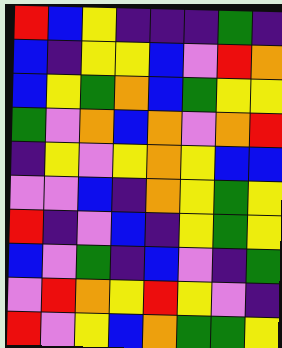[["red", "blue", "yellow", "indigo", "indigo", "indigo", "green", "indigo"], ["blue", "indigo", "yellow", "yellow", "blue", "violet", "red", "orange"], ["blue", "yellow", "green", "orange", "blue", "green", "yellow", "yellow"], ["green", "violet", "orange", "blue", "orange", "violet", "orange", "red"], ["indigo", "yellow", "violet", "yellow", "orange", "yellow", "blue", "blue"], ["violet", "violet", "blue", "indigo", "orange", "yellow", "green", "yellow"], ["red", "indigo", "violet", "blue", "indigo", "yellow", "green", "yellow"], ["blue", "violet", "green", "indigo", "blue", "violet", "indigo", "green"], ["violet", "red", "orange", "yellow", "red", "yellow", "violet", "indigo"], ["red", "violet", "yellow", "blue", "orange", "green", "green", "yellow"]]